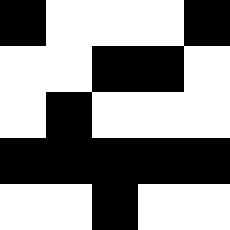[["black", "white", "white", "white", "black"], ["white", "white", "black", "black", "white"], ["white", "black", "white", "white", "white"], ["black", "black", "black", "black", "black"], ["white", "white", "black", "white", "white"]]